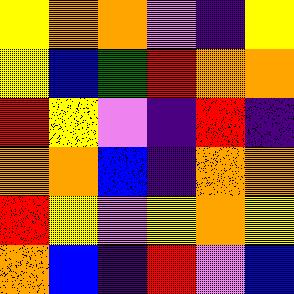[["yellow", "orange", "orange", "violet", "indigo", "yellow"], ["yellow", "blue", "green", "red", "orange", "orange"], ["red", "yellow", "violet", "indigo", "red", "indigo"], ["orange", "orange", "blue", "indigo", "orange", "orange"], ["red", "yellow", "violet", "yellow", "orange", "yellow"], ["orange", "blue", "indigo", "red", "violet", "blue"]]